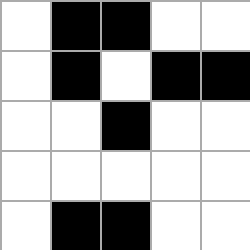[["white", "black", "black", "white", "white"], ["white", "black", "white", "black", "black"], ["white", "white", "black", "white", "white"], ["white", "white", "white", "white", "white"], ["white", "black", "black", "white", "white"]]